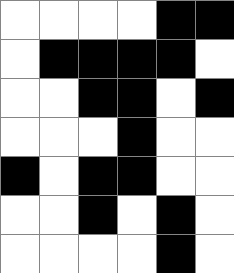[["white", "white", "white", "white", "black", "black"], ["white", "black", "black", "black", "black", "white"], ["white", "white", "black", "black", "white", "black"], ["white", "white", "white", "black", "white", "white"], ["black", "white", "black", "black", "white", "white"], ["white", "white", "black", "white", "black", "white"], ["white", "white", "white", "white", "black", "white"]]